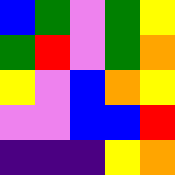[["blue", "green", "violet", "green", "yellow"], ["green", "red", "violet", "green", "orange"], ["yellow", "violet", "blue", "orange", "yellow"], ["violet", "violet", "blue", "blue", "red"], ["indigo", "indigo", "indigo", "yellow", "orange"]]